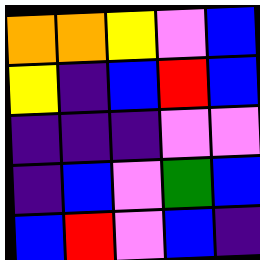[["orange", "orange", "yellow", "violet", "blue"], ["yellow", "indigo", "blue", "red", "blue"], ["indigo", "indigo", "indigo", "violet", "violet"], ["indigo", "blue", "violet", "green", "blue"], ["blue", "red", "violet", "blue", "indigo"]]